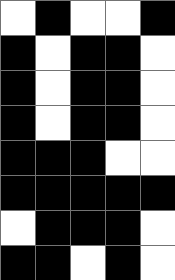[["white", "black", "white", "white", "black"], ["black", "white", "black", "black", "white"], ["black", "white", "black", "black", "white"], ["black", "white", "black", "black", "white"], ["black", "black", "black", "white", "white"], ["black", "black", "black", "black", "black"], ["white", "black", "black", "black", "white"], ["black", "black", "white", "black", "white"]]